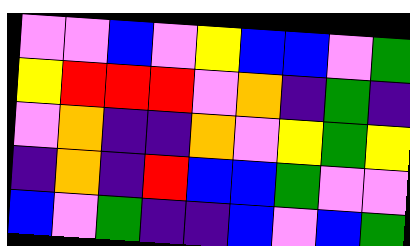[["violet", "violet", "blue", "violet", "yellow", "blue", "blue", "violet", "green"], ["yellow", "red", "red", "red", "violet", "orange", "indigo", "green", "indigo"], ["violet", "orange", "indigo", "indigo", "orange", "violet", "yellow", "green", "yellow"], ["indigo", "orange", "indigo", "red", "blue", "blue", "green", "violet", "violet"], ["blue", "violet", "green", "indigo", "indigo", "blue", "violet", "blue", "green"]]